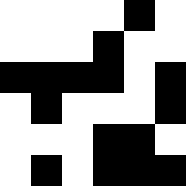[["white", "white", "white", "white", "black", "white"], ["white", "white", "white", "black", "white", "white"], ["black", "black", "black", "black", "white", "black"], ["white", "black", "white", "white", "white", "black"], ["white", "white", "white", "black", "black", "white"], ["white", "black", "white", "black", "black", "black"]]